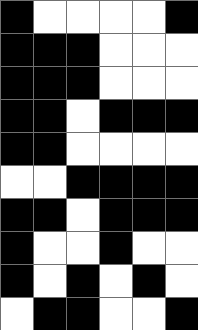[["black", "white", "white", "white", "white", "black"], ["black", "black", "black", "white", "white", "white"], ["black", "black", "black", "white", "white", "white"], ["black", "black", "white", "black", "black", "black"], ["black", "black", "white", "white", "white", "white"], ["white", "white", "black", "black", "black", "black"], ["black", "black", "white", "black", "black", "black"], ["black", "white", "white", "black", "white", "white"], ["black", "white", "black", "white", "black", "white"], ["white", "black", "black", "white", "white", "black"]]